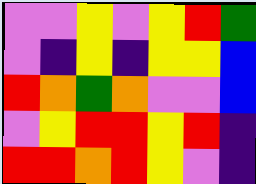[["violet", "violet", "yellow", "violet", "yellow", "red", "green"], ["violet", "indigo", "yellow", "indigo", "yellow", "yellow", "blue"], ["red", "orange", "green", "orange", "violet", "violet", "blue"], ["violet", "yellow", "red", "red", "yellow", "red", "indigo"], ["red", "red", "orange", "red", "yellow", "violet", "indigo"]]